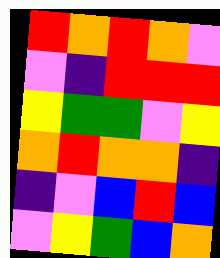[["red", "orange", "red", "orange", "violet"], ["violet", "indigo", "red", "red", "red"], ["yellow", "green", "green", "violet", "yellow"], ["orange", "red", "orange", "orange", "indigo"], ["indigo", "violet", "blue", "red", "blue"], ["violet", "yellow", "green", "blue", "orange"]]